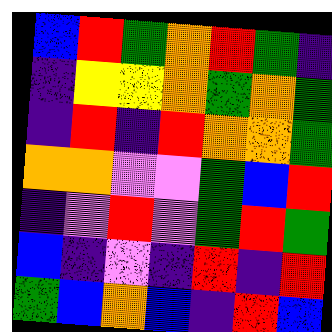[["blue", "red", "green", "orange", "red", "green", "indigo"], ["indigo", "yellow", "yellow", "orange", "green", "orange", "green"], ["indigo", "red", "indigo", "red", "orange", "orange", "green"], ["orange", "orange", "violet", "violet", "green", "blue", "red"], ["indigo", "violet", "red", "violet", "green", "red", "green"], ["blue", "indigo", "violet", "indigo", "red", "indigo", "red"], ["green", "blue", "orange", "blue", "indigo", "red", "blue"]]